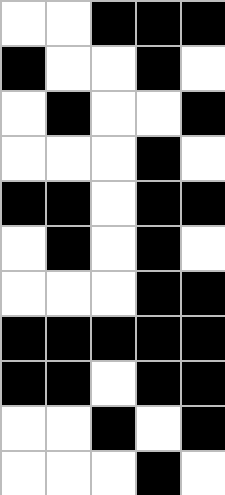[["white", "white", "black", "black", "black"], ["black", "white", "white", "black", "white"], ["white", "black", "white", "white", "black"], ["white", "white", "white", "black", "white"], ["black", "black", "white", "black", "black"], ["white", "black", "white", "black", "white"], ["white", "white", "white", "black", "black"], ["black", "black", "black", "black", "black"], ["black", "black", "white", "black", "black"], ["white", "white", "black", "white", "black"], ["white", "white", "white", "black", "white"]]